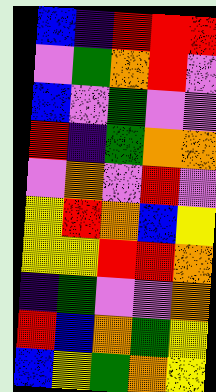[["blue", "indigo", "red", "red", "red"], ["violet", "green", "orange", "red", "violet"], ["blue", "violet", "green", "violet", "violet"], ["red", "indigo", "green", "orange", "orange"], ["violet", "orange", "violet", "red", "violet"], ["yellow", "red", "orange", "blue", "yellow"], ["yellow", "yellow", "red", "red", "orange"], ["indigo", "green", "violet", "violet", "orange"], ["red", "blue", "orange", "green", "yellow"], ["blue", "yellow", "green", "orange", "yellow"]]